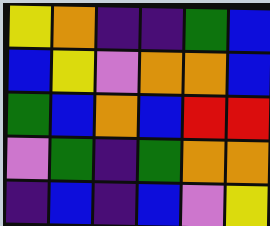[["yellow", "orange", "indigo", "indigo", "green", "blue"], ["blue", "yellow", "violet", "orange", "orange", "blue"], ["green", "blue", "orange", "blue", "red", "red"], ["violet", "green", "indigo", "green", "orange", "orange"], ["indigo", "blue", "indigo", "blue", "violet", "yellow"]]